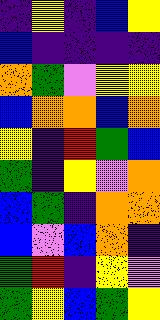[["indigo", "yellow", "indigo", "blue", "yellow"], ["blue", "indigo", "indigo", "indigo", "indigo"], ["orange", "green", "violet", "yellow", "yellow"], ["blue", "orange", "orange", "blue", "orange"], ["yellow", "indigo", "red", "green", "blue"], ["green", "indigo", "yellow", "violet", "orange"], ["blue", "green", "indigo", "orange", "orange"], ["blue", "violet", "blue", "orange", "indigo"], ["green", "red", "indigo", "yellow", "violet"], ["green", "yellow", "blue", "green", "yellow"]]